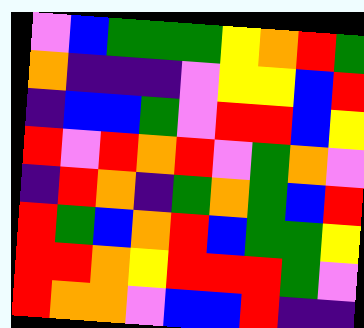[["violet", "blue", "green", "green", "green", "yellow", "orange", "red", "green"], ["orange", "indigo", "indigo", "indigo", "violet", "yellow", "yellow", "blue", "red"], ["indigo", "blue", "blue", "green", "violet", "red", "red", "blue", "yellow"], ["red", "violet", "red", "orange", "red", "violet", "green", "orange", "violet"], ["indigo", "red", "orange", "indigo", "green", "orange", "green", "blue", "red"], ["red", "green", "blue", "orange", "red", "blue", "green", "green", "yellow"], ["red", "red", "orange", "yellow", "red", "red", "red", "green", "violet"], ["red", "orange", "orange", "violet", "blue", "blue", "red", "indigo", "indigo"]]